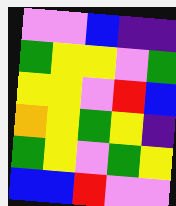[["violet", "violet", "blue", "indigo", "indigo"], ["green", "yellow", "yellow", "violet", "green"], ["yellow", "yellow", "violet", "red", "blue"], ["orange", "yellow", "green", "yellow", "indigo"], ["green", "yellow", "violet", "green", "yellow"], ["blue", "blue", "red", "violet", "violet"]]